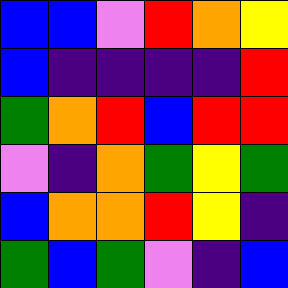[["blue", "blue", "violet", "red", "orange", "yellow"], ["blue", "indigo", "indigo", "indigo", "indigo", "red"], ["green", "orange", "red", "blue", "red", "red"], ["violet", "indigo", "orange", "green", "yellow", "green"], ["blue", "orange", "orange", "red", "yellow", "indigo"], ["green", "blue", "green", "violet", "indigo", "blue"]]